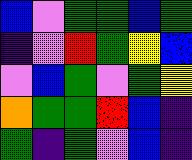[["blue", "violet", "green", "green", "blue", "green"], ["indigo", "violet", "red", "green", "yellow", "blue"], ["violet", "blue", "green", "violet", "green", "yellow"], ["orange", "green", "green", "red", "blue", "indigo"], ["green", "indigo", "green", "violet", "blue", "indigo"]]